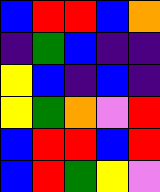[["blue", "red", "red", "blue", "orange"], ["indigo", "green", "blue", "indigo", "indigo"], ["yellow", "blue", "indigo", "blue", "indigo"], ["yellow", "green", "orange", "violet", "red"], ["blue", "red", "red", "blue", "red"], ["blue", "red", "green", "yellow", "violet"]]